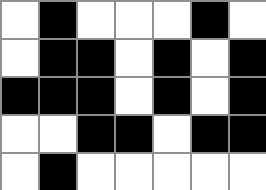[["white", "black", "white", "white", "white", "black", "white"], ["white", "black", "black", "white", "black", "white", "black"], ["black", "black", "black", "white", "black", "white", "black"], ["white", "white", "black", "black", "white", "black", "black"], ["white", "black", "white", "white", "white", "white", "white"]]